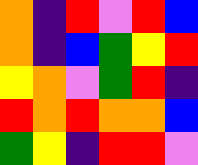[["orange", "indigo", "red", "violet", "red", "blue"], ["orange", "indigo", "blue", "green", "yellow", "red"], ["yellow", "orange", "violet", "green", "red", "indigo"], ["red", "orange", "red", "orange", "orange", "blue"], ["green", "yellow", "indigo", "red", "red", "violet"]]